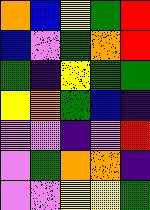[["orange", "blue", "yellow", "green", "red"], ["blue", "violet", "green", "orange", "red"], ["green", "indigo", "yellow", "green", "green"], ["yellow", "orange", "green", "blue", "indigo"], ["violet", "violet", "indigo", "violet", "red"], ["violet", "green", "orange", "orange", "indigo"], ["violet", "violet", "yellow", "yellow", "green"]]